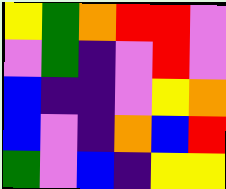[["yellow", "green", "orange", "red", "red", "violet"], ["violet", "green", "indigo", "violet", "red", "violet"], ["blue", "indigo", "indigo", "violet", "yellow", "orange"], ["blue", "violet", "indigo", "orange", "blue", "red"], ["green", "violet", "blue", "indigo", "yellow", "yellow"]]